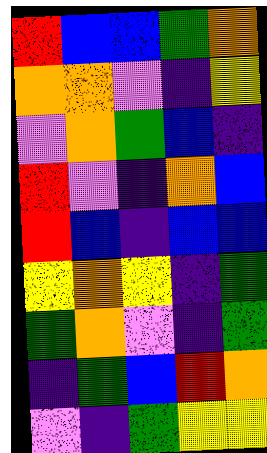[["red", "blue", "blue", "green", "orange"], ["orange", "orange", "violet", "indigo", "yellow"], ["violet", "orange", "green", "blue", "indigo"], ["red", "violet", "indigo", "orange", "blue"], ["red", "blue", "indigo", "blue", "blue"], ["yellow", "orange", "yellow", "indigo", "green"], ["green", "orange", "violet", "indigo", "green"], ["indigo", "green", "blue", "red", "orange"], ["violet", "indigo", "green", "yellow", "yellow"]]